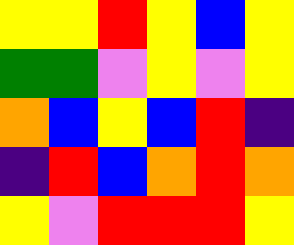[["yellow", "yellow", "red", "yellow", "blue", "yellow"], ["green", "green", "violet", "yellow", "violet", "yellow"], ["orange", "blue", "yellow", "blue", "red", "indigo"], ["indigo", "red", "blue", "orange", "red", "orange"], ["yellow", "violet", "red", "red", "red", "yellow"]]